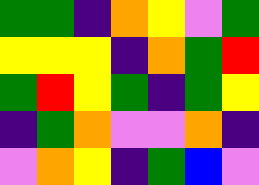[["green", "green", "indigo", "orange", "yellow", "violet", "green"], ["yellow", "yellow", "yellow", "indigo", "orange", "green", "red"], ["green", "red", "yellow", "green", "indigo", "green", "yellow"], ["indigo", "green", "orange", "violet", "violet", "orange", "indigo"], ["violet", "orange", "yellow", "indigo", "green", "blue", "violet"]]